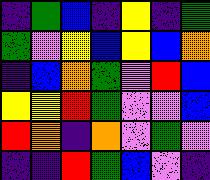[["indigo", "green", "blue", "indigo", "yellow", "indigo", "green"], ["green", "violet", "yellow", "blue", "yellow", "blue", "orange"], ["indigo", "blue", "orange", "green", "violet", "red", "blue"], ["yellow", "yellow", "red", "green", "violet", "violet", "blue"], ["red", "orange", "indigo", "orange", "violet", "green", "violet"], ["indigo", "indigo", "red", "green", "blue", "violet", "indigo"]]